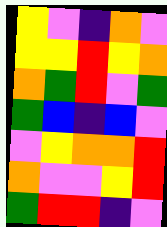[["yellow", "violet", "indigo", "orange", "violet"], ["yellow", "yellow", "red", "yellow", "orange"], ["orange", "green", "red", "violet", "green"], ["green", "blue", "indigo", "blue", "violet"], ["violet", "yellow", "orange", "orange", "red"], ["orange", "violet", "violet", "yellow", "red"], ["green", "red", "red", "indigo", "violet"]]